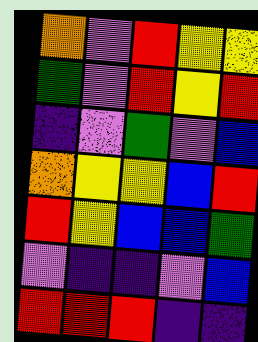[["orange", "violet", "red", "yellow", "yellow"], ["green", "violet", "red", "yellow", "red"], ["indigo", "violet", "green", "violet", "blue"], ["orange", "yellow", "yellow", "blue", "red"], ["red", "yellow", "blue", "blue", "green"], ["violet", "indigo", "indigo", "violet", "blue"], ["red", "red", "red", "indigo", "indigo"]]